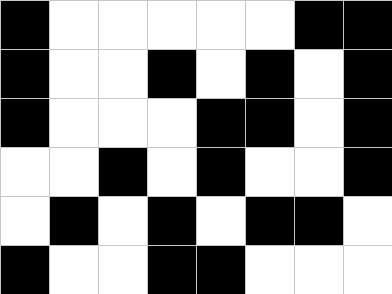[["black", "white", "white", "white", "white", "white", "black", "black"], ["black", "white", "white", "black", "white", "black", "white", "black"], ["black", "white", "white", "white", "black", "black", "white", "black"], ["white", "white", "black", "white", "black", "white", "white", "black"], ["white", "black", "white", "black", "white", "black", "black", "white"], ["black", "white", "white", "black", "black", "white", "white", "white"]]